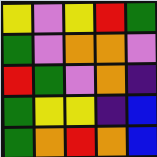[["yellow", "violet", "yellow", "red", "green"], ["green", "violet", "orange", "orange", "violet"], ["red", "green", "violet", "orange", "indigo"], ["green", "yellow", "yellow", "indigo", "blue"], ["green", "orange", "red", "orange", "blue"]]